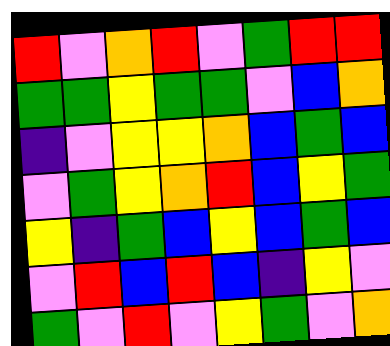[["red", "violet", "orange", "red", "violet", "green", "red", "red"], ["green", "green", "yellow", "green", "green", "violet", "blue", "orange"], ["indigo", "violet", "yellow", "yellow", "orange", "blue", "green", "blue"], ["violet", "green", "yellow", "orange", "red", "blue", "yellow", "green"], ["yellow", "indigo", "green", "blue", "yellow", "blue", "green", "blue"], ["violet", "red", "blue", "red", "blue", "indigo", "yellow", "violet"], ["green", "violet", "red", "violet", "yellow", "green", "violet", "orange"]]